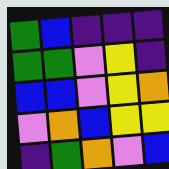[["green", "blue", "indigo", "indigo", "indigo"], ["green", "green", "violet", "yellow", "indigo"], ["blue", "blue", "violet", "yellow", "orange"], ["violet", "orange", "blue", "yellow", "yellow"], ["indigo", "green", "orange", "violet", "blue"]]